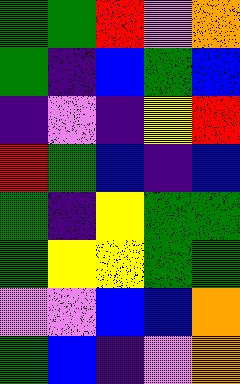[["green", "green", "red", "violet", "orange"], ["green", "indigo", "blue", "green", "blue"], ["indigo", "violet", "indigo", "yellow", "red"], ["red", "green", "blue", "indigo", "blue"], ["green", "indigo", "yellow", "green", "green"], ["green", "yellow", "yellow", "green", "green"], ["violet", "violet", "blue", "blue", "orange"], ["green", "blue", "indigo", "violet", "orange"]]